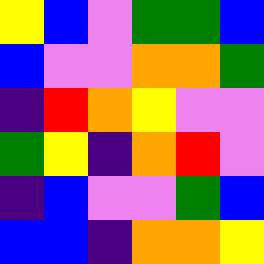[["yellow", "blue", "violet", "green", "green", "blue"], ["blue", "violet", "violet", "orange", "orange", "green"], ["indigo", "red", "orange", "yellow", "violet", "violet"], ["green", "yellow", "indigo", "orange", "red", "violet"], ["indigo", "blue", "violet", "violet", "green", "blue"], ["blue", "blue", "indigo", "orange", "orange", "yellow"]]